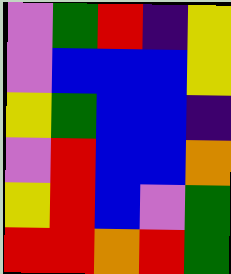[["violet", "green", "red", "indigo", "yellow"], ["violet", "blue", "blue", "blue", "yellow"], ["yellow", "green", "blue", "blue", "indigo"], ["violet", "red", "blue", "blue", "orange"], ["yellow", "red", "blue", "violet", "green"], ["red", "red", "orange", "red", "green"]]